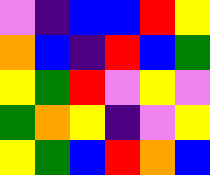[["violet", "indigo", "blue", "blue", "red", "yellow"], ["orange", "blue", "indigo", "red", "blue", "green"], ["yellow", "green", "red", "violet", "yellow", "violet"], ["green", "orange", "yellow", "indigo", "violet", "yellow"], ["yellow", "green", "blue", "red", "orange", "blue"]]